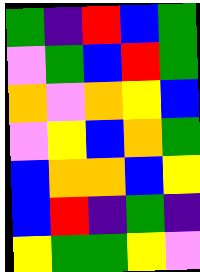[["green", "indigo", "red", "blue", "green"], ["violet", "green", "blue", "red", "green"], ["orange", "violet", "orange", "yellow", "blue"], ["violet", "yellow", "blue", "orange", "green"], ["blue", "orange", "orange", "blue", "yellow"], ["blue", "red", "indigo", "green", "indigo"], ["yellow", "green", "green", "yellow", "violet"]]